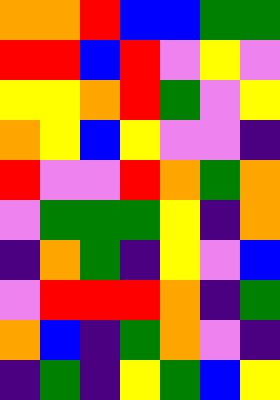[["orange", "orange", "red", "blue", "blue", "green", "green"], ["red", "red", "blue", "red", "violet", "yellow", "violet"], ["yellow", "yellow", "orange", "red", "green", "violet", "yellow"], ["orange", "yellow", "blue", "yellow", "violet", "violet", "indigo"], ["red", "violet", "violet", "red", "orange", "green", "orange"], ["violet", "green", "green", "green", "yellow", "indigo", "orange"], ["indigo", "orange", "green", "indigo", "yellow", "violet", "blue"], ["violet", "red", "red", "red", "orange", "indigo", "green"], ["orange", "blue", "indigo", "green", "orange", "violet", "indigo"], ["indigo", "green", "indigo", "yellow", "green", "blue", "yellow"]]